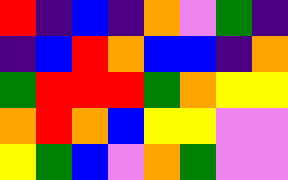[["red", "indigo", "blue", "indigo", "orange", "violet", "green", "indigo"], ["indigo", "blue", "red", "orange", "blue", "blue", "indigo", "orange"], ["green", "red", "red", "red", "green", "orange", "yellow", "yellow"], ["orange", "red", "orange", "blue", "yellow", "yellow", "violet", "violet"], ["yellow", "green", "blue", "violet", "orange", "green", "violet", "violet"]]